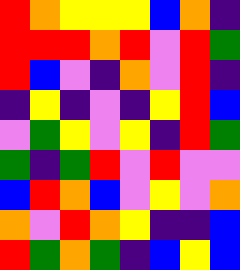[["red", "orange", "yellow", "yellow", "yellow", "blue", "orange", "indigo"], ["red", "red", "red", "orange", "red", "violet", "red", "green"], ["red", "blue", "violet", "indigo", "orange", "violet", "red", "indigo"], ["indigo", "yellow", "indigo", "violet", "indigo", "yellow", "red", "blue"], ["violet", "green", "yellow", "violet", "yellow", "indigo", "red", "green"], ["green", "indigo", "green", "red", "violet", "red", "violet", "violet"], ["blue", "red", "orange", "blue", "violet", "yellow", "violet", "orange"], ["orange", "violet", "red", "orange", "yellow", "indigo", "indigo", "blue"], ["red", "green", "orange", "green", "indigo", "blue", "yellow", "blue"]]